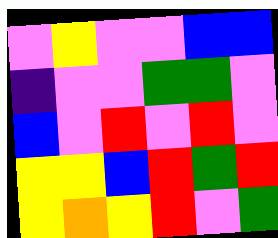[["violet", "yellow", "violet", "violet", "blue", "blue"], ["indigo", "violet", "violet", "green", "green", "violet"], ["blue", "violet", "red", "violet", "red", "violet"], ["yellow", "yellow", "blue", "red", "green", "red"], ["yellow", "orange", "yellow", "red", "violet", "green"]]